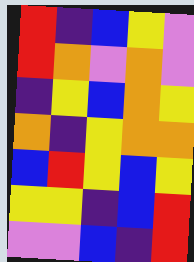[["red", "indigo", "blue", "yellow", "violet"], ["red", "orange", "violet", "orange", "violet"], ["indigo", "yellow", "blue", "orange", "yellow"], ["orange", "indigo", "yellow", "orange", "orange"], ["blue", "red", "yellow", "blue", "yellow"], ["yellow", "yellow", "indigo", "blue", "red"], ["violet", "violet", "blue", "indigo", "red"]]